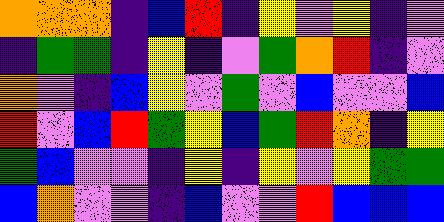[["orange", "orange", "orange", "indigo", "blue", "red", "indigo", "yellow", "violet", "yellow", "indigo", "violet"], ["indigo", "green", "green", "indigo", "yellow", "indigo", "violet", "green", "orange", "red", "indigo", "violet"], ["orange", "violet", "indigo", "blue", "yellow", "violet", "green", "violet", "blue", "violet", "violet", "blue"], ["red", "violet", "blue", "red", "green", "yellow", "blue", "green", "red", "orange", "indigo", "yellow"], ["green", "blue", "violet", "violet", "indigo", "yellow", "indigo", "yellow", "violet", "yellow", "green", "green"], ["blue", "orange", "violet", "violet", "indigo", "blue", "violet", "violet", "red", "blue", "blue", "blue"]]